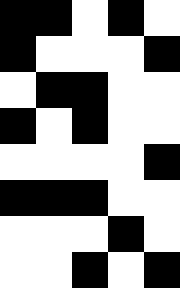[["black", "black", "white", "black", "white"], ["black", "white", "white", "white", "black"], ["white", "black", "black", "white", "white"], ["black", "white", "black", "white", "white"], ["white", "white", "white", "white", "black"], ["black", "black", "black", "white", "white"], ["white", "white", "white", "black", "white"], ["white", "white", "black", "white", "black"]]